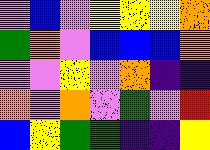[["violet", "blue", "violet", "yellow", "yellow", "yellow", "orange"], ["green", "orange", "violet", "blue", "blue", "blue", "orange"], ["violet", "violet", "yellow", "violet", "orange", "indigo", "indigo"], ["orange", "violet", "orange", "violet", "green", "violet", "red"], ["blue", "yellow", "green", "green", "indigo", "indigo", "yellow"]]